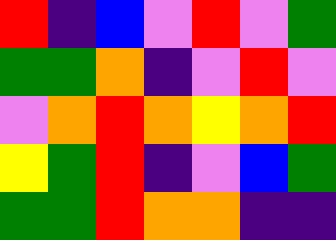[["red", "indigo", "blue", "violet", "red", "violet", "green"], ["green", "green", "orange", "indigo", "violet", "red", "violet"], ["violet", "orange", "red", "orange", "yellow", "orange", "red"], ["yellow", "green", "red", "indigo", "violet", "blue", "green"], ["green", "green", "red", "orange", "orange", "indigo", "indigo"]]